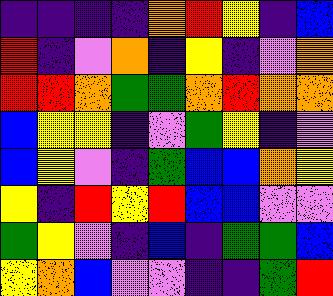[["indigo", "indigo", "indigo", "indigo", "orange", "red", "yellow", "indigo", "blue"], ["red", "indigo", "violet", "orange", "indigo", "yellow", "indigo", "violet", "orange"], ["red", "red", "orange", "green", "green", "orange", "red", "orange", "orange"], ["blue", "yellow", "yellow", "indigo", "violet", "green", "yellow", "indigo", "violet"], ["blue", "yellow", "violet", "indigo", "green", "blue", "blue", "orange", "yellow"], ["yellow", "indigo", "red", "yellow", "red", "blue", "blue", "violet", "violet"], ["green", "yellow", "violet", "indigo", "blue", "indigo", "green", "green", "blue"], ["yellow", "orange", "blue", "violet", "violet", "indigo", "indigo", "green", "red"]]